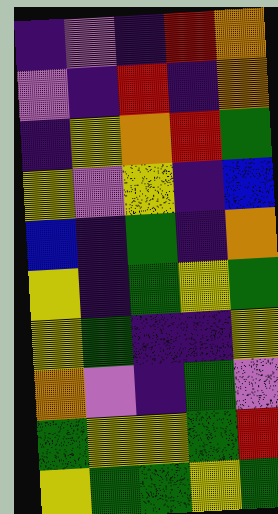[["indigo", "violet", "indigo", "red", "orange"], ["violet", "indigo", "red", "indigo", "orange"], ["indigo", "yellow", "orange", "red", "green"], ["yellow", "violet", "yellow", "indigo", "blue"], ["blue", "indigo", "green", "indigo", "orange"], ["yellow", "indigo", "green", "yellow", "green"], ["yellow", "green", "indigo", "indigo", "yellow"], ["orange", "violet", "indigo", "green", "violet"], ["green", "yellow", "yellow", "green", "red"], ["yellow", "green", "green", "yellow", "green"]]